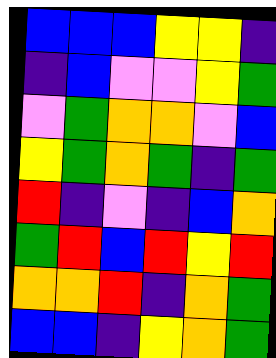[["blue", "blue", "blue", "yellow", "yellow", "indigo"], ["indigo", "blue", "violet", "violet", "yellow", "green"], ["violet", "green", "orange", "orange", "violet", "blue"], ["yellow", "green", "orange", "green", "indigo", "green"], ["red", "indigo", "violet", "indigo", "blue", "orange"], ["green", "red", "blue", "red", "yellow", "red"], ["orange", "orange", "red", "indigo", "orange", "green"], ["blue", "blue", "indigo", "yellow", "orange", "green"]]